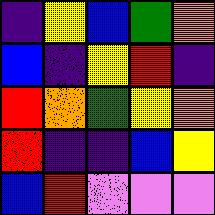[["indigo", "yellow", "blue", "green", "orange"], ["blue", "indigo", "yellow", "red", "indigo"], ["red", "orange", "green", "yellow", "orange"], ["red", "indigo", "indigo", "blue", "yellow"], ["blue", "red", "violet", "violet", "violet"]]